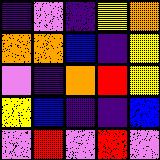[["indigo", "violet", "indigo", "yellow", "orange"], ["orange", "orange", "blue", "indigo", "yellow"], ["violet", "indigo", "orange", "red", "yellow"], ["yellow", "blue", "indigo", "indigo", "blue"], ["violet", "red", "violet", "red", "violet"]]